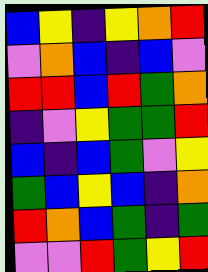[["blue", "yellow", "indigo", "yellow", "orange", "red"], ["violet", "orange", "blue", "indigo", "blue", "violet"], ["red", "red", "blue", "red", "green", "orange"], ["indigo", "violet", "yellow", "green", "green", "red"], ["blue", "indigo", "blue", "green", "violet", "yellow"], ["green", "blue", "yellow", "blue", "indigo", "orange"], ["red", "orange", "blue", "green", "indigo", "green"], ["violet", "violet", "red", "green", "yellow", "red"]]